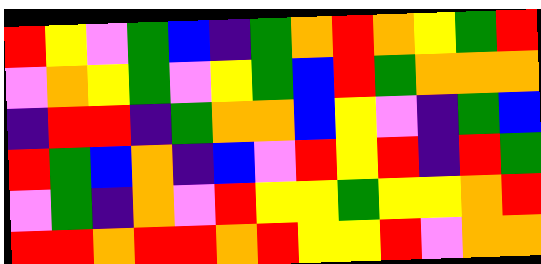[["red", "yellow", "violet", "green", "blue", "indigo", "green", "orange", "red", "orange", "yellow", "green", "red"], ["violet", "orange", "yellow", "green", "violet", "yellow", "green", "blue", "red", "green", "orange", "orange", "orange"], ["indigo", "red", "red", "indigo", "green", "orange", "orange", "blue", "yellow", "violet", "indigo", "green", "blue"], ["red", "green", "blue", "orange", "indigo", "blue", "violet", "red", "yellow", "red", "indigo", "red", "green"], ["violet", "green", "indigo", "orange", "violet", "red", "yellow", "yellow", "green", "yellow", "yellow", "orange", "red"], ["red", "red", "orange", "red", "red", "orange", "red", "yellow", "yellow", "red", "violet", "orange", "orange"]]